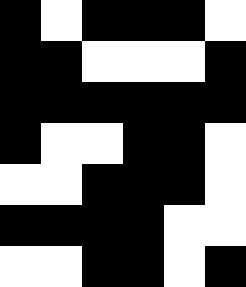[["black", "white", "black", "black", "black", "white"], ["black", "black", "white", "white", "white", "black"], ["black", "black", "black", "black", "black", "black"], ["black", "white", "white", "black", "black", "white"], ["white", "white", "black", "black", "black", "white"], ["black", "black", "black", "black", "white", "white"], ["white", "white", "black", "black", "white", "black"]]